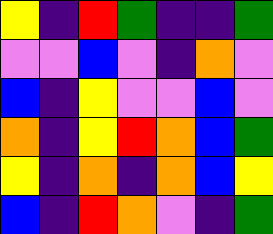[["yellow", "indigo", "red", "green", "indigo", "indigo", "green"], ["violet", "violet", "blue", "violet", "indigo", "orange", "violet"], ["blue", "indigo", "yellow", "violet", "violet", "blue", "violet"], ["orange", "indigo", "yellow", "red", "orange", "blue", "green"], ["yellow", "indigo", "orange", "indigo", "orange", "blue", "yellow"], ["blue", "indigo", "red", "orange", "violet", "indigo", "green"]]